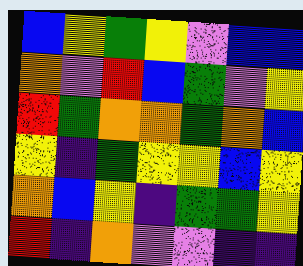[["blue", "yellow", "green", "yellow", "violet", "blue", "blue"], ["orange", "violet", "red", "blue", "green", "violet", "yellow"], ["red", "green", "orange", "orange", "green", "orange", "blue"], ["yellow", "indigo", "green", "yellow", "yellow", "blue", "yellow"], ["orange", "blue", "yellow", "indigo", "green", "green", "yellow"], ["red", "indigo", "orange", "violet", "violet", "indigo", "indigo"]]